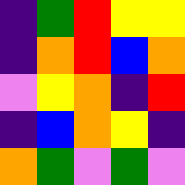[["indigo", "green", "red", "yellow", "yellow"], ["indigo", "orange", "red", "blue", "orange"], ["violet", "yellow", "orange", "indigo", "red"], ["indigo", "blue", "orange", "yellow", "indigo"], ["orange", "green", "violet", "green", "violet"]]